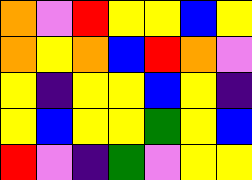[["orange", "violet", "red", "yellow", "yellow", "blue", "yellow"], ["orange", "yellow", "orange", "blue", "red", "orange", "violet"], ["yellow", "indigo", "yellow", "yellow", "blue", "yellow", "indigo"], ["yellow", "blue", "yellow", "yellow", "green", "yellow", "blue"], ["red", "violet", "indigo", "green", "violet", "yellow", "yellow"]]